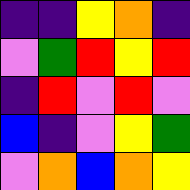[["indigo", "indigo", "yellow", "orange", "indigo"], ["violet", "green", "red", "yellow", "red"], ["indigo", "red", "violet", "red", "violet"], ["blue", "indigo", "violet", "yellow", "green"], ["violet", "orange", "blue", "orange", "yellow"]]